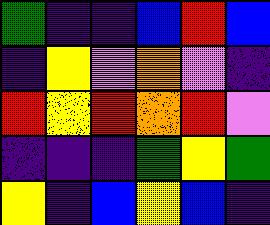[["green", "indigo", "indigo", "blue", "red", "blue"], ["indigo", "yellow", "violet", "orange", "violet", "indigo"], ["red", "yellow", "red", "orange", "red", "violet"], ["indigo", "indigo", "indigo", "green", "yellow", "green"], ["yellow", "indigo", "blue", "yellow", "blue", "indigo"]]